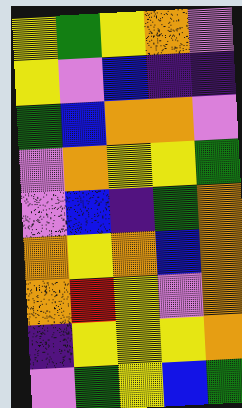[["yellow", "green", "yellow", "orange", "violet"], ["yellow", "violet", "blue", "indigo", "indigo"], ["green", "blue", "orange", "orange", "violet"], ["violet", "orange", "yellow", "yellow", "green"], ["violet", "blue", "indigo", "green", "orange"], ["orange", "yellow", "orange", "blue", "orange"], ["orange", "red", "yellow", "violet", "orange"], ["indigo", "yellow", "yellow", "yellow", "orange"], ["violet", "green", "yellow", "blue", "green"]]